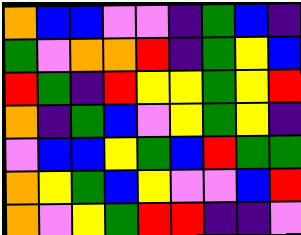[["orange", "blue", "blue", "violet", "violet", "indigo", "green", "blue", "indigo"], ["green", "violet", "orange", "orange", "red", "indigo", "green", "yellow", "blue"], ["red", "green", "indigo", "red", "yellow", "yellow", "green", "yellow", "red"], ["orange", "indigo", "green", "blue", "violet", "yellow", "green", "yellow", "indigo"], ["violet", "blue", "blue", "yellow", "green", "blue", "red", "green", "green"], ["orange", "yellow", "green", "blue", "yellow", "violet", "violet", "blue", "red"], ["orange", "violet", "yellow", "green", "red", "red", "indigo", "indigo", "violet"]]